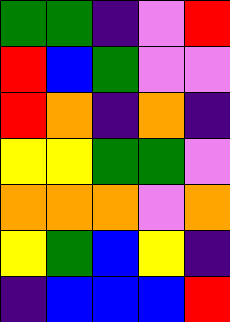[["green", "green", "indigo", "violet", "red"], ["red", "blue", "green", "violet", "violet"], ["red", "orange", "indigo", "orange", "indigo"], ["yellow", "yellow", "green", "green", "violet"], ["orange", "orange", "orange", "violet", "orange"], ["yellow", "green", "blue", "yellow", "indigo"], ["indigo", "blue", "blue", "blue", "red"]]